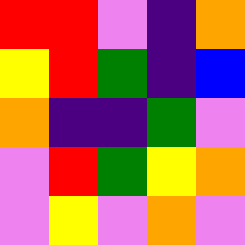[["red", "red", "violet", "indigo", "orange"], ["yellow", "red", "green", "indigo", "blue"], ["orange", "indigo", "indigo", "green", "violet"], ["violet", "red", "green", "yellow", "orange"], ["violet", "yellow", "violet", "orange", "violet"]]